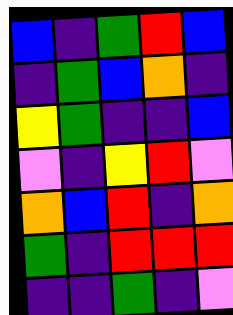[["blue", "indigo", "green", "red", "blue"], ["indigo", "green", "blue", "orange", "indigo"], ["yellow", "green", "indigo", "indigo", "blue"], ["violet", "indigo", "yellow", "red", "violet"], ["orange", "blue", "red", "indigo", "orange"], ["green", "indigo", "red", "red", "red"], ["indigo", "indigo", "green", "indigo", "violet"]]